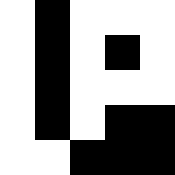[["white", "black", "white", "white", "white"], ["white", "black", "white", "black", "white"], ["white", "black", "white", "white", "white"], ["white", "black", "white", "black", "black"], ["white", "white", "black", "black", "black"]]